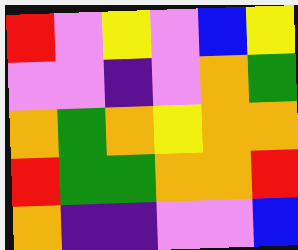[["red", "violet", "yellow", "violet", "blue", "yellow"], ["violet", "violet", "indigo", "violet", "orange", "green"], ["orange", "green", "orange", "yellow", "orange", "orange"], ["red", "green", "green", "orange", "orange", "red"], ["orange", "indigo", "indigo", "violet", "violet", "blue"]]